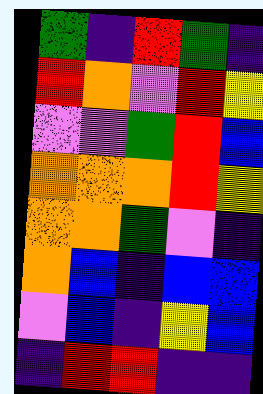[["green", "indigo", "red", "green", "indigo"], ["red", "orange", "violet", "red", "yellow"], ["violet", "violet", "green", "red", "blue"], ["orange", "orange", "orange", "red", "yellow"], ["orange", "orange", "green", "violet", "indigo"], ["orange", "blue", "indigo", "blue", "blue"], ["violet", "blue", "indigo", "yellow", "blue"], ["indigo", "red", "red", "indigo", "indigo"]]